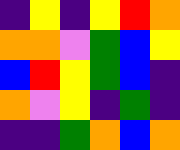[["indigo", "yellow", "indigo", "yellow", "red", "orange"], ["orange", "orange", "violet", "green", "blue", "yellow"], ["blue", "red", "yellow", "green", "blue", "indigo"], ["orange", "violet", "yellow", "indigo", "green", "indigo"], ["indigo", "indigo", "green", "orange", "blue", "orange"]]